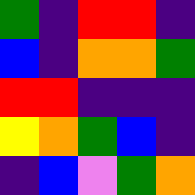[["green", "indigo", "red", "red", "indigo"], ["blue", "indigo", "orange", "orange", "green"], ["red", "red", "indigo", "indigo", "indigo"], ["yellow", "orange", "green", "blue", "indigo"], ["indigo", "blue", "violet", "green", "orange"]]